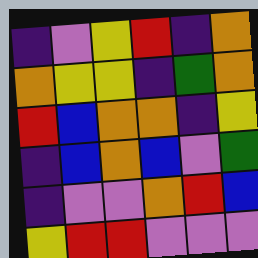[["indigo", "violet", "yellow", "red", "indigo", "orange"], ["orange", "yellow", "yellow", "indigo", "green", "orange"], ["red", "blue", "orange", "orange", "indigo", "yellow"], ["indigo", "blue", "orange", "blue", "violet", "green"], ["indigo", "violet", "violet", "orange", "red", "blue"], ["yellow", "red", "red", "violet", "violet", "violet"]]